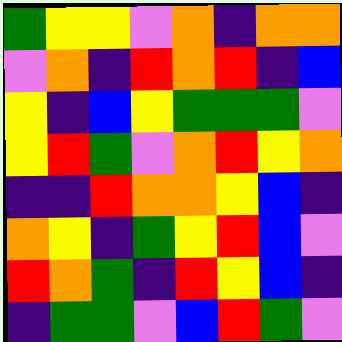[["green", "yellow", "yellow", "violet", "orange", "indigo", "orange", "orange"], ["violet", "orange", "indigo", "red", "orange", "red", "indigo", "blue"], ["yellow", "indigo", "blue", "yellow", "green", "green", "green", "violet"], ["yellow", "red", "green", "violet", "orange", "red", "yellow", "orange"], ["indigo", "indigo", "red", "orange", "orange", "yellow", "blue", "indigo"], ["orange", "yellow", "indigo", "green", "yellow", "red", "blue", "violet"], ["red", "orange", "green", "indigo", "red", "yellow", "blue", "indigo"], ["indigo", "green", "green", "violet", "blue", "red", "green", "violet"]]